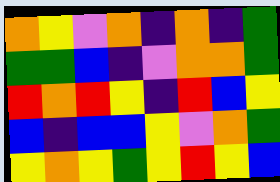[["orange", "yellow", "violet", "orange", "indigo", "orange", "indigo", "green"], ["green", "green", "blue", "indigo", "violet", "orange", "orange", "green"], ["red", "orange", "red", "yellow", "indigo", "red", "blue", "yellow"], ["blue", "indigo", "blue", "blue", "yellow", "violet", "orange", "green"], ["yellow", "orange", "yellow", "green", "yellow", "red", "yellow", "blue"]]